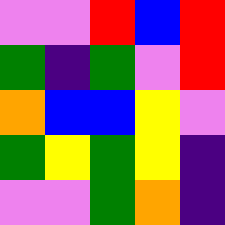[["violet", "violet", "red", "blue", "red"], ["green", "indigo", "green", "violet", "red"], ["orange", "blue", "blue", "yellow", "violet"], ["green", "yellow", "green", "yellow", "indigo"], ["violet", "violet", "green", "orange", "indigo"]]